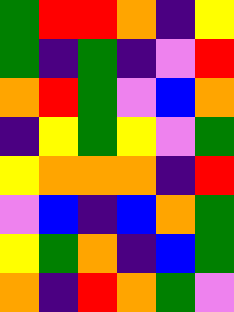[["green", "red", "red", "orange", "indigo", "yellow"], ["green", "indigo", "green", "indigo", "violet", "red"], ["orange", "red", "green", "violet", "blue", "orange"], ["indigo", "yellow", "green", "yellow", "violet", "green"], ["yellow", "orange", "orange", "orange", "indigo", "red"], ["violet", "blue", "indigo", "blue", "orange", "green"], ["yellow", "green", "orange", "indigo", "blue", "green"], ["orange", "indigo", "red", "orange", "green", "violet"]]